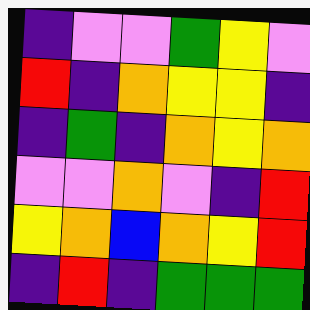[["indigo", "violet", "violet", "green", "yellow", "violet"], ["red", "indigo", "orange", "yellow", "yellow", "indigo"], ["indigo", "green", "indigo", "orange", "yellow", "orange"], ["violet", "violet", "orange", "violet", "indigo", "red"], ["yellow", "orange", "blue", "orange", "yellow", "red"], ["indigo", "red", "indigo", "green", "green", "green"]]